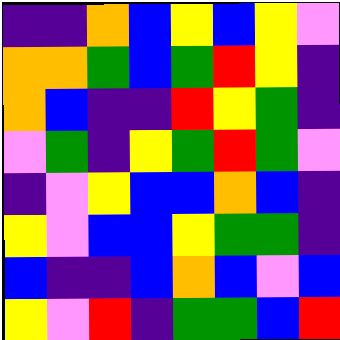[["indigo", "indigo", "orange", "blue", "yellow", "blue", "yellow", "violet"], ["orange", "orange", "green", "blue", "green", "red", "yellow", "indigo"], ["orange", "blue", "indigo", "indigo", "red", "yellow", "green", "indigo"], ["violet", "green", "indigo", "yellow", "green", "red", "green", "violet"], ["indigo", "violet", "yellow", "blue", "blue", "orange", "blue", "indigo"], ["yellow", "violet", "blue", "blue", "yellow", "green", "green", "indigo"], ["blue", "indigo", "indigo", "blue", "orange", "blue", "violet", "blue"], ["yellow", "violet", "red", "indigo", "green", "green", "blue", "red"]]